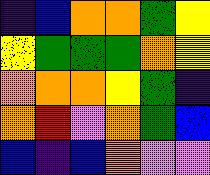[["indigo", "blue", "orange", "orange", "green", "yellow"], ["yellow", "green", "green", "green", "orange", "yellow"], ["orange", "orange", "orange", "yellow", "green", "indigo"], ["orange", "red", "violet", "orange", "green", "blue"], ["blue", "indigo", "blue", "orange", "violet", "violet"]]